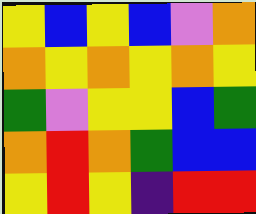[["yellow", "blue", "yellow", "blue", "violet", "orange"], ["orange", "yellow", "orange", "yellow", "orange", "yellow"], ["green", "violet", "yellow", "yellow", "blue", "green"], ["orange", "red", "orange", "green", "blue", "blue"], ["yellow", "red", "yellow", "indigo", "red", "red"]]